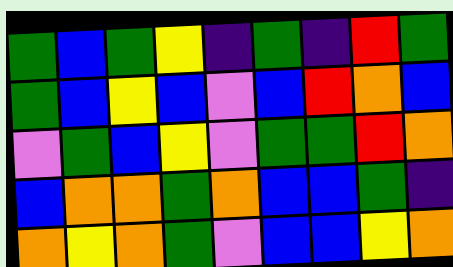[["green", "blue", "green", "yellow", "indigo", "green", "indigo", "red", "green"], ["green", "blue", "yellow", "blue", "violet", "blue", "red", "orange", "blue"], ["violet", "green", "blue", "yellow", "violet", "green", "green", "red", "orange"], ["blue", "orange", "orange", "green", "orange", "blue", "blue", "green", "indigo"], ["orange", "yellow", "orange", "green", "violet", "blue", "blue", "yellow", "orange"]]